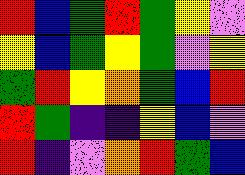[["red", "blue", "green", "red", "green", "yellow", "violet"], ["yellow", "blue", "green", "yellow", "green", "violet", "yellow"], ["green", "red", "yellow", "orange", "green", "blue", "red"], ["red", "green", "indigo", "indigo", "yellow", "blue", "violet"], ["red", "indigo", "violet", "orange", "red", "green", "blue"]]